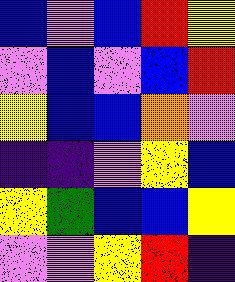[["blue", "violet", "blue", "red", "yellow"], ["violet", "blue", "violet", "blue", "red"], ["yellow", "blue", "blue", "orange", "violet"], ["indigo", "indigo", "violet", "yellow", "blue"], ["yellow", "green", "blue", "blue", "yellow"], ["violet", "violet", "yellow", "red", "indigo"]]